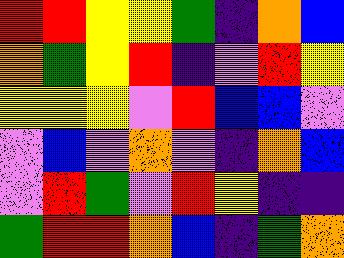[["red", "red", "yellow", "yellow", "green", "indigo", "orange", "blue"], ["orange", "green", "yellow", "red", "indigo", "violet", "red", "yellow"], ["yellow", "yellow", "yellow", "violet", "red", "blue", "blue", "violet"], ["violet", "blue", "violet", "orange", "violet", "indigo", "orange", "blue"], ["violet", "red", "green", "violet", "red", "yellow", "indigo", "indigo"], ["green", "red", "red", "orange", "blue", "indigo", "green", "orange"]]